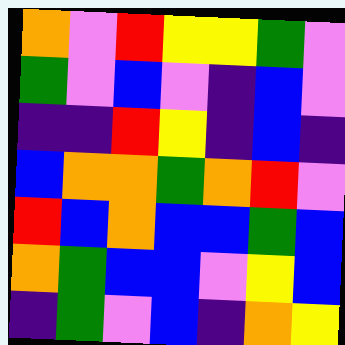[["orange", "violet", "red", "yellow", "yellow", "green", "violet"], ["green", "violet", "blue", "violet", "indigo", "blue", "violet"], ["indigo", "indigo", "red", "yellow", "indigo", "blue", "indigo"], ["blue", "orange", "orange", "green", "orange", "red", "violet"], ["red", "blue", "orange", "blue", "blue", "green", "blue"], ["orange", "green", "blue", "blue", "violet", "yellow", "blue"], ["indigo", "green", "violet", "blue", "indigo", "orange", "yellow"]]